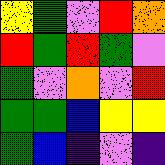[["yellow", "green", "violet", "red", "orange"], ["red", "green", "red", "green", "violet"], ["green", "violet", "orange", "violet", "red"], ["green", "green", "blue", "yellow", "yellow"], ["green", "blue", "indigo", "violet", "indigo"]]